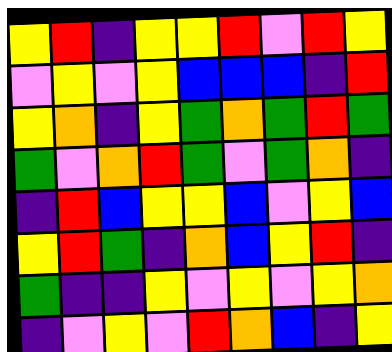[["yellow", "red", "indigo", "yellow", "yellow", "red", "violet", "red", "yellow"], ["violet", "yellow", "violet", "yellow", "blue", "blue", "blue", "indigo", "red"], ["yellow", "orange", "indigo", "yellow", "green", "orange", "green", "red", "green"], ["green", "violet", "orange", "red", "green", "violet", "green", "orange", "indigo"], ["indigo", "red", "blue", "yellow", "yellow", "blue", "violet", "yellow", "blue"], ["yellow", "red", "green", "indigo", "orange", "blue", "yellow", "red", "indigo"], ["green", "indigo", "indigo", "yellow", "violet", "yellow", "violet", "yellow", "orange"], ["indigo", "violet", "yellow", "violet", "red", "orange", "blue", "indigo", "yellow"]]